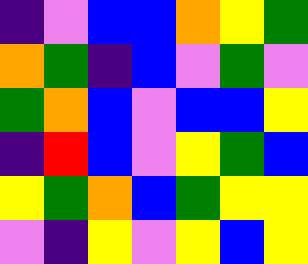[["indigo", "violet", "blue", "blue", "orange", "yellow", "green"], ["orange", "green", "indigo", "blue", "violet", "green", "violet"], ["green", "orange", "blue", "violet", "blue", "blue", "yellow"], ["indigo", "red", "blue", "violet", "yellow", "green", "blue"], ["yellow", "green", "orange", "blue", "green", "yellow", "yellow"], ["violet", "indigo", "yellow", "violet", "yellow", "blue", "yellow"]]